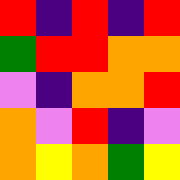[["red", "indigo", "red", "indigo", "red"], ["green", "red", "red", "orange", "orange"], ["violet", "indigo", "orange", "orange", "red"], ["orange", "violet", "red", "indigo", "violet"], ["orange", "yellow", "orange", "green", "yellow"]]